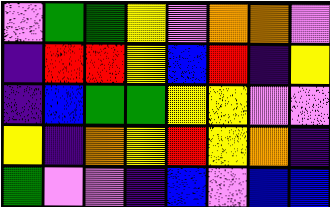[["violet", "green", "green", "yellow", "violet", "orange", "orange", "violet"], ["indigo", "red", "red", "yellow", "blue", "red", "indigo", "yellow"], ["indigo", "blue", "green", "green", "yellow", "yellow", "violet", "violet"], ["yellow", "indigo", "orange", "yellow", "red", "yellow", "orange", "indigo"], ["green", "violet", "violet", "indigo", "blue", "violet", "blue", "blue"]]